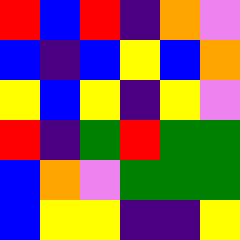[["red", "blue", "red", "indigo", "orange", "violet"], ["blue", "indigo", "blue", "yellow", "blue", "orange"], ["yellow", "blue", "yellow", "indigo", "yellow", "violet"], ["red", "indigo", "green", "red", "green", "green"], ["blue", "orange", "violet", "green", "green", "green"], ["blue", "yellow", "yellow", "indigo", "indigo", "yellow"]]